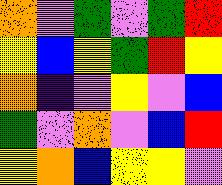[["orange", "violet", "green", "violet", "green", "red"], ["yellow", "blue", "yellow", "green", "red", "yellow"], ["orange", "indigo", "violet", "yellow", "violet", "blue"], ["green", "violet", "orange", "violet", "blue", "red"], ["yellow", "orange", "blue", "yellow", "yellow", "violet"]]